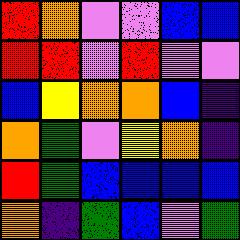[["red", "orange", "violet", "violet", "blue", "blue"], ["red", "red", "violet", "red", "violet", "violet"], ["blue", "yellow", "orange", "orange", "blue", "indigo"], ["orange", "green", "violet", "yellow", "orange", "indigo"], ["red", "green", "blue", "blue", "blue", "blue"], ["orange", "indigo", "green", "blue", "violet", "green"]]